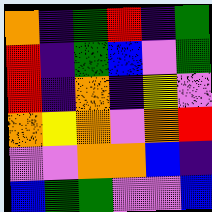[["orange", "indigo", "green", "red", "indigo", "green"], ["red", "indigo", "green", "blue", "violet", "green"], ["red", "indigo", "orange", "indigo", "yellow", "violet"], ["orange", "yellow", "orange", "violet", "orange", "red"], ["violet", "violet", "orange", "orange", "blue", "indigo"], ["blue", "green", "green", "violet", "violet", "blue"]]